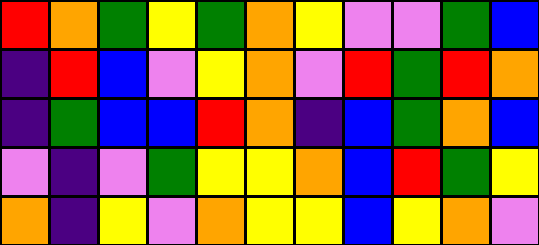[["red", "orange", "green", "yellow", "green", "orange", "yellow", "violet", "violet", "green", "blue"], ["indigo", "red", "blue", "violet", "yellow", "orange", "violet", "red", "green", "red", "orange"], ["indigo", "green", "blue", "blue", "red", "orange", "indigo", "blue", "green", "orange", "blue"], ["violet", "indigo", "violet", "green", "yellow", "yellow", "orange", "blue", "red", "green", "yellow"], ["orange", "indigo", "yellow", "violet", "orange", "yellow", "yellow", "blue", "yellow", "orange", "violet"]]